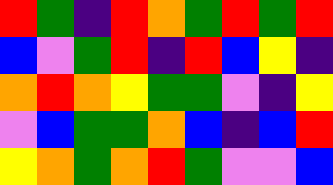[["red", "green", "indigo", "red", "orange", "green", "red", "green", "red"], ["blue", "violet", "green", "red", "indigo", "red", "blue", "yellow", "indigo"], ["orange", "red", "orange", "yellow", "green", "green", "violet", "indigo", "yellow"], ["violet", "blue", "green", "green", "orange", "blue", "indigo", "blue", "red"], ["yellow", "orange", "green", "orange", "red", "green", "violet", "violet", "blue"]]